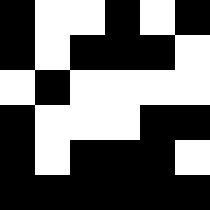[["black", "white", "white", "black", "white", "black"], ["black", "white", "black", "black", "black", "white"], ["white", "black", "white", "white", "white", "white"], ["black", "white", "white", "white", "black", "black"], ["black", "white", "black", "black", "black", "white"], ["black", "black", "black", "black", "black", "black"]]